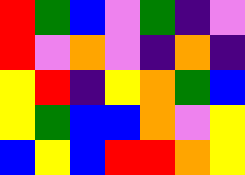[["red", "green", "blue", "violet", "green", "indigo", "violet"], ["red", "violet", "orange", "violet", "indigo", "orange", "indigo"], ["yellow", "red", "indigo", "yellow", "orange", "green", "blue"], ["yellow", "green", "blue", "blue", "orange", "violet", "yellow"], ["blue", "yellow", "blue", "red", "red", "orange", "yellow"]]